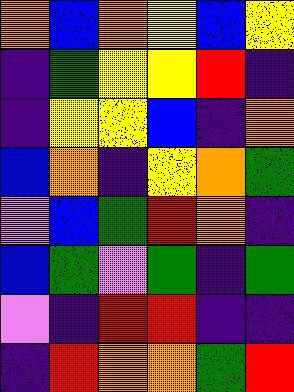[["orange", "blue", "orange", "yellow", "blue", "yellow"], ["indigo", "green", "yellow", "yellow", "red", "indigo"], ["indigo", "yellow", "yellow", "blue", "indigo", "orange"], ["blue", "orange", "indigo", "yellow", "orange", "green"], ["violet", "blue", "green", "red", "orange", "indigo"], ["blue", "green", "violet", "green", "indigo", "green"], ["violet", "indigo", "red", "red", "indigo", "indigo"], ["indigo", "red", "orange", "orange", "green", "red"]]